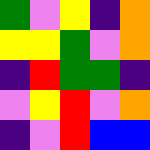[["green", "violet", "yellow", "indigo", "orange"], ["yellow", "yellow", "green", "violet", "orange"], ["indigo", "red", "green", "green", "indigo"], ["violet", "yellow", "red", "violet", "orange"], ["indigo", "violet", "red", "blue", "blue"]]